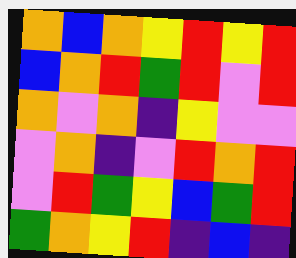[["orange", "blue", "orange", "yellow", "red", "yellow", "red"], ["blue", "orange", "red", "green", "red", "violet", "red"], ["orange", "violet", "orange", "indigo", "yellow", "violet", "violet"], ["violet", "orange", "indigo", "violet", "red", "orange", "red"], ["violet", "red", "green", "yellow", "blue", "green", "red"], ["green", "orange", "yellow", "red", "indigo", "blue", "indigo"]]